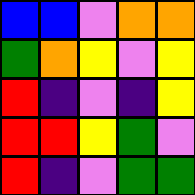[["blue", "blue", "violet", "orange", "orange"], ["green", "orange", "yellow", "violet", "yellow"], ["red", "indigo", "violet", "indigo", "yellow"], ["red", "red", "yellow", "green", "violet"], ["red", "indigo", "violet", "green", "green"]]